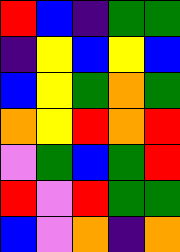[["red", "blue", "indigo", "green", "green"], ["indigo", "yellow", "blue", "yellow", "blue"], ["blue", "yellow", "green", "orange", "green"], ["orange", "yellow", "red", "orange", "red"], ["violet", "green", "blue", "green", "red"], ["red", "violet", "red", "green", "green"], ["blue", "violet", "orange", "indigo", "orange"]]